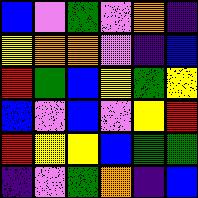[["blue", "violet", "green", "violet", "orange", "indigo"], ["yellow", "orange", "orange", "violet", "indigo", "blue"], ["red", "green", "blue", "yellow", "green", "yellow"], ["blue", "violet", "blue", "violet", "yellow", "red"], ["red", "yellow", "yellow", "blue", "green", "green"], ["indigo", "violet", "green", "orange", "indigo", "blue"]]